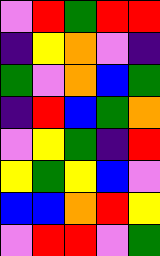[["violet", "red", "green", "red", "red"], ["indigo", "yellow", "orange", "violet", "indigo"], ["green", "violet", "orange", "blue", "green"], ["indigo", "red", "blue", "green", "orange"], ["violet", "yellow", "green", "indigo", "red"], ["yellow", "green", "yellow", "blue", "violet"], ["blue", "blue", "orange", "red", "yellow"], ["violet", "red", "red", "violet", "green"]]